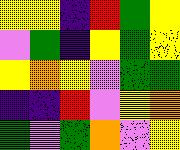[["yellow", "yellow", "indigo", "red", "green", "yellow"], ["violet", "green", "indigo", "yellow", "green", "yellow"], ["yellow", "orange", "yellow", "violet", "green", "green"], ["indigo", "indigo", "red", "violet", "yellow", "orange"], ["green", "violet", "green", "orange", "violet", "yellow"]]